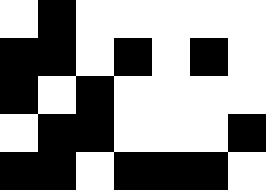[["white", "black", "white", "white", "white", "white", "white"], ["black", "black", "white", "black", "white", "black", "white"], ["black", "white", "black", "white", "white", "white", "white"], ["white", "black", "black", "white", "white", "white", "black"], ["black", "black", "white", "black", "black", "black", "white"]]